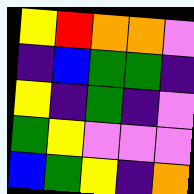[["yellow", "red", "orange", "orange", "violet"], ["indigo", "blue", "green", "green", "indigo"], ["yellow", "indigo", "green", "indigo", "violet"], ["green", "yellow", "violet", "violet", "violet"], ["blue", "green", "yellow", "indigo", "orange"]]